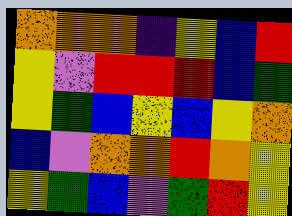[["orange", "orange", "orange", "indigo", "yellow", "blue", "red"], ["yellow", "violet", "red", "red", "red", "blue", "green"], ["yellow", "green", "blue", "yellow", "blue", "yellow", "orange"], ["blue", "violet", "orange", "orange", "red", "orange", "yellow"], ["yellow", "green", "blue", "violet", "green", "red", "yellow"]]